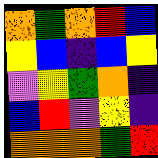[["orange", "green", "orange", "red", "blue"], ["yellow", "blue", "indigo", "blue", "yellow"], ["violet", "yellow", "green", "orange", "indigo"], ["blue", "red", "violet", "yellow", "indigo"], ["orange", "orange", "orange", "green", "red"]]